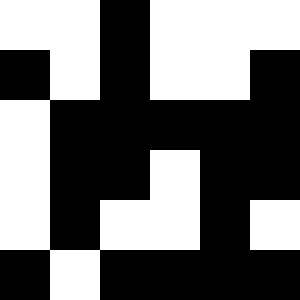[["white", "white", "black", "white", "white", "white"], ["black", "white", "black", "white", "white", "black"], ["white", "black", "black", "black", "black", "black"], ["white", "black", "black", "white", "black", "black"], ["white", "black", "white", "white", "black", "white"], ["black", "white", "black", "black", "black", "black"]]